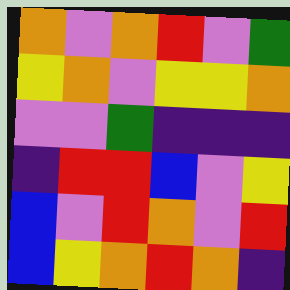[["orange", "violet", "orange", "red", "violet", "green"], ["yellow", "orange", "violet", "yellow", "yellow", "orange"], ["violet", "violet", "green", "indigo", "indigo", "indigo"], ["indigo", "red", "red", "blue", "violet", "yellow"], ["blue", "violet", "red", "orange", "violet", "red"], ["blue", "yellow", "orange", "red", "orange", "indigo"]]